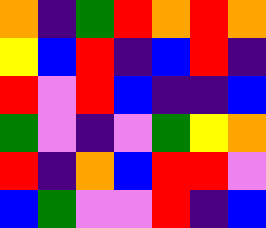[["orange", "indigo", "green", "red", "orange", "red", "orange"], ["yellow", "blue", "red", "indigo", "blue", "red", "indigo"], ["red", "violet", "red", "blue", "indigo", "indigo", "blue"], ["green", "violet", "indigo", "violet", "green", "yellow", "orange"], ["red", "indigo", "orange", "blue", "red", "red", "violet"], ["blue", "green", "violet", "violet", "red", "indigo", "blue"]]